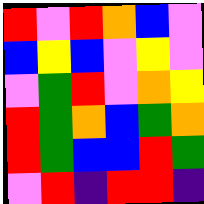[["red", "violet", "red", "orange", "blue", "violet"], ["blue", "yellow", "blue", "violet", "yellow", "violet"], ["violet", "green", "red", "violet", "orange", "yellow"], ["red", "green", "orange", "blue", "green", "orange"], ["red", "green", "blue", "blue", "red", "green"], ["violet", "red", "indigo", "red", "red", "indigo"]]